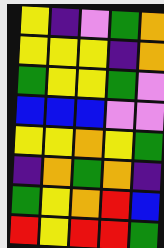[["yellow", "indigo", "violet", "green", "orange"], ["yellow", "yellow", "yellow", "indigo", "orange"], ["green", "yellow", "yellow", "green", "violet"], ["blue", "blue", "blue", "violet", "violet"], ["yellow", "yellow", "orange", "yellow", "green"], ["indigo", "orange", "green", "orange", "indigo"], ["green", "yellow", "orange", "red", "blue"], ["red", "yellow", "red", "red", "green"]]